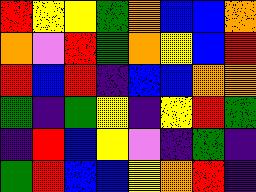[["red", "yellow", "yellow", "green", "orange", "blue", "blue", "orange"], ["orange", "violet", "red", "green", "orange", "yellow", "blue", "red"], ["red", "blue", "red", "indigo", "blue", "blue", "orange", "orange"], ["green", "indigo", "green", "yellow", "indigo", "yellow", "red", "green"], ["indigo", "red", "blue", "yellow", "violet", "indigo", "green", "indigo"], ["green", "red", "blue", "blue", "yellow", "orange", "red", "indigo"]]